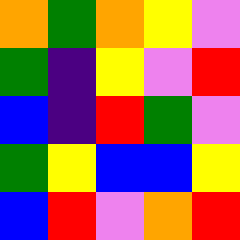[["orange", "green", "orange", "yellow", "violet"], ["green", "indigo", "yellow", "violet", "red"], ["blue", "indigo", "red", "green", "violet"], ["green", "yellow", "blue", "blue", "yellow"], ["blue", "red", "violet", "orange", "red"]]